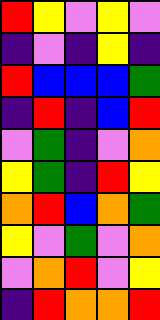[["red", "yellow", "violet", "yellow", "violet"], ["indigo", "violet", "indigo", "yellow", "indigo"], ["red", "blue", "blue", "blue", "green"], ["indigo", "red", "indigo", "blue", "red"], ["violet", "green", "indigo", "violet", "orange"], ["yellow", "green", "indigo", "red", "yellow"], ["orange", "red", "blue", "orange", "green"], ["yellow", "violet", "green", "violet", "orange"], ["violet", "orange", "red", "violet", "yellow"], ["indigo", "red", "orange", "orange", "red"]]